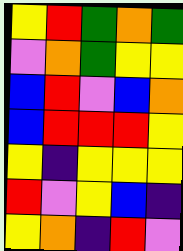[["yellow", "red", "green", "orange", "green"], ["violet", "orange", "green", "yellow", "yellow"], ["blue", "red", "violet", "blue", "orange"], ["blue", "red", "red", "red", "yellow"], ["yellow", "indigo", "yellow", "yellow", "yellow"], ["red", "violet", "yellow", "blue", "indigo"], ["yellow", "orange", "indigo", "red", "violet"]]